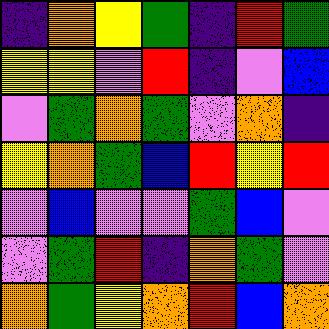[["indigo", "orange", "yellow", "green", "indigo", "red", "green"], ["yellow", "yellow", "violet", "red", "indigo", "violet", "blue"], ["violet", "green", "orange", "green", "violet", "orange", "indigo"], ["yellow", "orange", "green", "blue", "red", "yellow", "red"], ["violet", "blue", "violet", "violet", "green", "blue", "violet"], ["violet", "green", "red", "indigo", "orange", "green", "violet"], ["orange", "green", "yellow", "orange", "red", "blue", "orange"]]